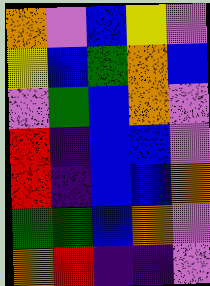[["orange", "violet", "blue", "yellow", "violet"], ["yellow", "blue", "green", "orange", "blue"], ["violet", "green", "blue", "orange", "violet"], ["red", "indigo", "blue", "blue", "violet"], ["red", "indigo", "blue", "blue", "orange"], ["green", "green", "blue", "orange", "violet"], ["orange", "red", "indigo", "indigo", "violet"]]